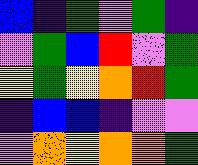[["blue", "indigo", "green", "violet", "green", "indigo"], ["violet", "green", "blue", "red", "violet", "green"], ["yellow", "green", "yellow", "orange", "red", "green"], ["indigo", "blue", "blue", "indigo", "violet", "violet"], ["violet", "orange", "yellow", "orange", "orange", "green"]]